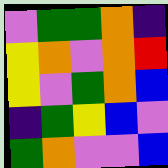[["violet", "green", "green", "orange", "indigo"], ["yellow", "orange", "violet", "orange", "red"], ["yellow", "violet", "green", "orange", "blue"], ["indigo", "green", "yellow", "blue", "violet"], ["green", "orange", "violet", "violet", "blue"]]